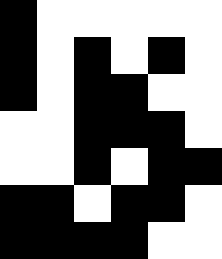[["black", "white", "white", "white", "white", "white"], ["black", "white", "black", "white", "black", "white"], ["black", "white", "black", "black", "white", "white"], ["white", "white", "black", "black", "black", "white"], ["white", "white", "black", "white", "black", "black"], ["black", "black", "white", "black", "black", "white"], ["black", "black", "black", "black", "white", "white"]]